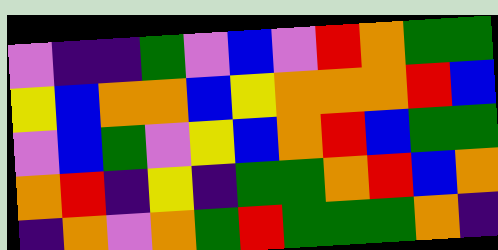[["violet", "indigo", "indigo", "green", "violet", "blue", "violet", "red", "orange", "green", "green"], ["yellow", "blue", "orange", "orange", "blue", "yellow", "orange", "orange", "orange", "red", "blue"], ["violet", "blue", "green", "violet", "yellow", "blue", "orange", "red", "blue", "green", "green"], ["orange", "red", "indigo", "yellow", "indigo", "green", "green", "orange", "red", "blue", "orange"], ["indigo", "orange", "violet", "orange", "green", "red", "green", "green", "green", "orange", "indigo"]]